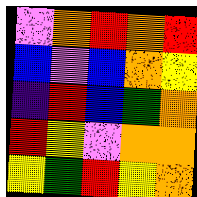[["violet", "orange", "red", "orange", "red"], ["blue", "violet", "blue", "orange", "yellow"], ["indigo", "red", "blue", "green", "orange"], ["red", "yellow", "violet", "orange", "orange"], ["yellow", "green", "red", "yellow", "orange"]]